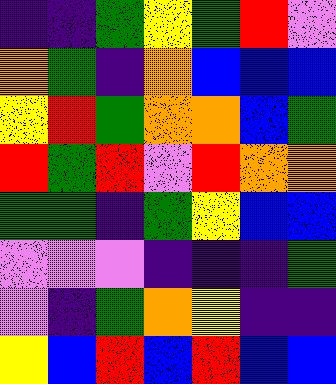[["indigo", "indigo", "green", "yellow", "green", "red", "violet"], ["orange", "green", "indigo", "orange", "blue", "blue", "blue"], ["yellow", "red", "green", "orange", "orange", "blue", "green"], ["red", "green", "red", "violet", "red", "orange", "orange"], ["green", "green", "indigo", "green", "yellow", "blue", "blue"], ["violet", "violet", "violet", "indigo", "indigo", "indigo", "green"], ["violet", "indigo", "green", "orange", "yellow", "indigo", "indigo"], ["yellow", "blue", "red", "blue", "red", "blue", "blue"]]